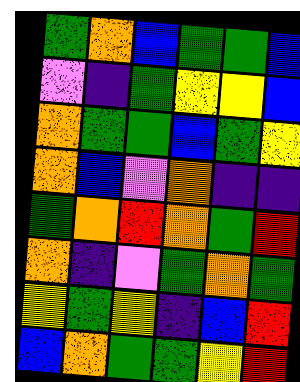[["green", "orange", "blue", "green", "green", "blue"], ["violet", "indigo", "green", "yellow", "yellow", "blue"], ["orange", "green", "green", "blue", "green", "yellow"], ["orange", "blue", "violet", "orange", "indigo", "indigo"], ["green", "orange", "red", "orange", "green", "red"], ["orange", "indigo", "violet", "green", "orange", "green"], ["yellow", "green", "yellow", "indigo", "blue", "red"], ["blue", "orange", "green", "green", "yellow", "red"]]